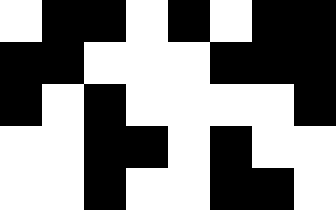[["white", "black", "black", "white", "black", "white", "black", "black"], ["black", "black", "white", "white", "white", "black", "black", "black"], ["black", "white", "black", "white", "white", "white", "white", "black"], ["white", "white", "black", "black", "white", "black", "white", "white"], ["white", "white", "black", "white", "white", "black", "black", "white"]]